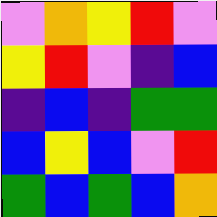[["violet", "orange", "yellow", "red", "violet"], ["yellow", "red", "violet", "indigo", "blue"], ["indigo", "blue", "indigo", "green", "green"], ["blue", "yellow", "blue", "violet", "red"], ["green", "blue", "green", "blue", "orange"]]